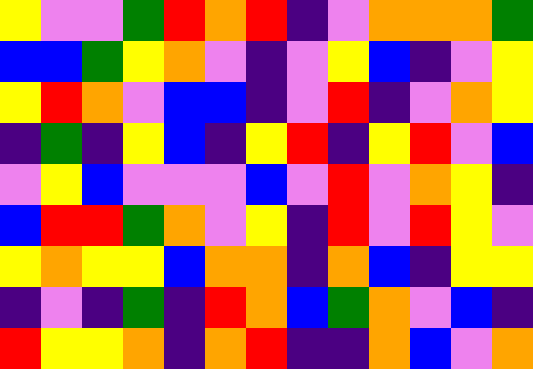[["yellow", "violet", "violet", "green", "red", "orange", "red", "indigo", "violet", "orange", "orange", "orange", "green"], ["blue", "blue", "green", "yellow", "orange", "violet", "indigo", "violet", "yellow", "blue", "indigo", "violet", "yellow"], ["yellow", "red", "orange", "violet", "blue", "blue", "indigo", "violet", "red", "indigo", "violet", "orange", "yellow"], ["indigo", "green", "indigo", "yellow", "blue", "indigo", "yellow", "red", "indigo", "yellow", "red", "violet", "blue"], ["violet", "yellow", "blue", "violet", "violet", "violet", "blue", "violet", "red", "violet", "orange", "yellow", "indigo"], ["blue", "red", "red", "green", "orange", "violet", "yellow", "indigo", "red", "violet", "red", "yellow", "violet"], ["yellow", "orange", "yellow", "yellow", "blue", "orange", "orange", "indigo", "orange", "blue", "indigo", "yellow", "yellow"], ["indigo", "violet", "indigo", "green", "indigo", "red", "orange", "blue", "green", "orange", "violet", "blue", "indigo"], ["red", "yellow", "yellow", "orange", "indigo", "orange", "red", "indigo", "indigo", "orange", "blue", "violet", "orange"]]